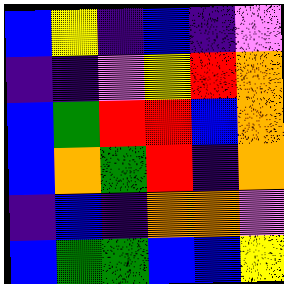[["blue", "yellow", "indigo", "blue", "indigo", "violet"], ["indigo", "indigo", "violet", "yellow", "red", "orange"], ["blue", "green", "red", "red", "blue", "orange"], ["blue", "orange", "green", "red", "indigo", "orange"], ["indigo", "blue", "indigo", "orange", "orange", "violet"], ["blue", "green", "green", "blue", "blue", "yellow"]]